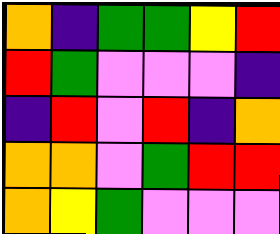[["orange", "indigo", "green", "green", "yellow", "red"], ["red", "green", "violet", "violet", "violet", "indigo"], ["indigo", "red", "violet", "red", "indigo", "orange"], ["orange", "orange", "violet", "green", "red", "red"], ["orange", "yellow", "green", "violet", "violet", "violet"]]